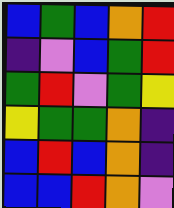[["blue", "green", "blue", "orange", "red"], ["indigo", "violet", "blue", "green", "red"], ["green", "red", "violet", "green", "yellow"], ["yellow", "green", "green", "orange", "indigo"], ["blue", "red", "blue", "orange", "indigo"], ["blue", "blue", "red", "orange", "violet"]]